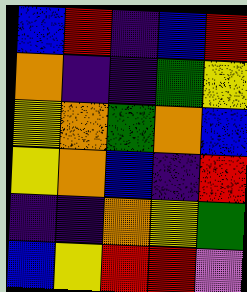[["blue", "red", "indigo", "blue", "red"], ["orange", "indigo", "indigo", "green", "yellow"], ["yellow", "orange", "green", "orange", "blue"], ["yellow", "orange", "blue", "indigo", "red"], ["indigo", "indigo", "orange", "yellow", "green"], ["blue", "yellow", "red", "red", "violet"]]